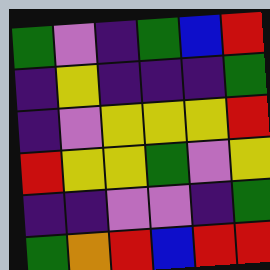[["green", "violet", "indigo", "green", "blue", "red"], ["indigo", "yellow", "indigo", "indigo", "indigo", "green"], ["indigo", "violet", "yellow", "yellow", "yellow", "red"], ["red", "yellow", "yellow", "green", "violet", "yellow"], ["indigo", "indigo", "violet", "violet", "indigo", "green"], ["green", "orange", "red", "blue", "red", "red"]]